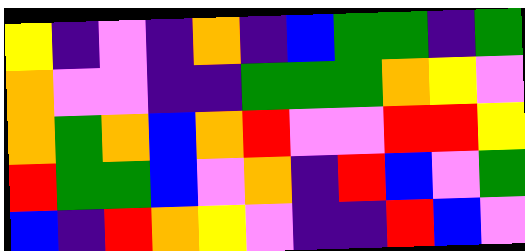[["yellow", "indigo", "violet", "indigo", "orange", "indigo", "blue", "green", "green", "indigo", "green"], ["orange", "violet", "violet", "indigo", "indigo", "green", "green", "green", "orange", "yellow", "violet"], ["orange", "green", "orange", "blue", "orange", "red", "violet", "violet", "red", "red", "yellow"], ["red", "green", "green", "blue", "violet", "orange", "indigo", "red", "blue", "violet", "green"], ["blue", "indigo", "red", "orange", "yellow", "violet", "indigo", "indigo", "red", "blue", "violet"]]